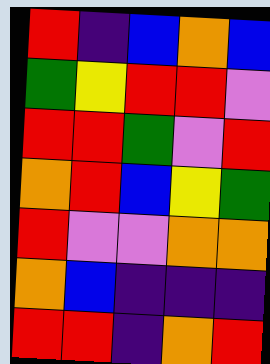[["red", "indigo", "blue", "orange", "blue"], ["green", "yellow", "red", "red", "violet"], ["red", "red", "green", "violet", "red"], ["orange", "red", "blue", "yellow", "green"], ["red", "violet", "violet", "orange", "orange"], ["orange", "blue", "indigo", "indigo", "indigo"], ["red", "red", "indigo", "orange", "red"]]